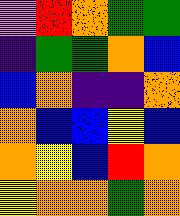[["violet", "red", "orange", "green", "green"], ["indigo", "green", "green", "orange", "blue"], ["blue", "orange", "indigo", "indigo", "orange"], ["orange", "blue", "blue", "yellow", "blue"], ["orange", "yellow", "blue", "red", "orange"], ["yellow", "orange", "orange", "green", "orange"]]